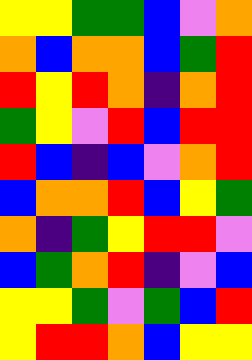[["yellow", "yellow", "green", "green", "blue", "violet", "orange"], ["orange", "blue", "orange", "orange", "blue", "green", "red"], ["red", "yellow", "red", "orange", "indigo", "orange", "red"], ["green", "yellow", "violet", "red", "blue", "red", "red"], ["red", "blue", "indigo", "blue", "violet", "orange", "red"], ["blue", "orange", "orange", "red", "blue", "yellow", "green"], ["orange", "indigo", "green", "yellow", "red", "red", "violet"], ["blue", "green", "orange", "red", "indigo", "violet", "blue"], ["yellow", "yellow", "green", "violet", "green", "blue", "red"], ["yellow", "red", "red", "orange", "blue", "yellow", "yellow"]]